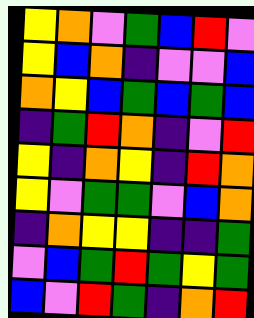[["yellow", "orange", "violet", "green", "blue", "red", "violet"], ["yellow", "blue", "orange", "indigo", "violet", "violet", "blue"], ["orange", "yellow", "blue", "green", "blue", "green", "blue"], ["indigo", "green", "red", "orange", "indigo", "violet", "red"], ["yellow", "indigo", "orange", "yellow", "indigo", "red", "orange"], ["yellow", "violet", "green", "green", "violet", "blue", "orange"], ["indigo", "orange", "yellow", "yellow", "indigo", "indigo", "green"], ["violet", "blue", "green", "red", "green", "yellow", "green"], ["blue", "violet", "red", "green", "indigo", "orange", "red"]]